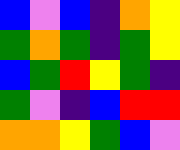[["blue", "violet", "blue", "indigo", "orange", "yellow"], ["green", "orange", "green", "indigo", "green", "yellow"], ["blue", "green", "red", "yellow", "green", "indigo"], ["green", "violet", "indigo", "blue", "red", "red"], ["orange", "orange", "yellow", "green", "blue", "violet"]]